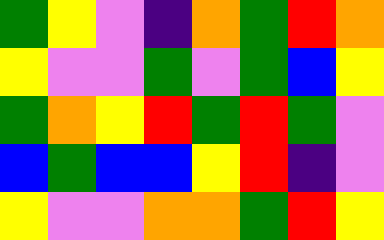[["green", "yellow", "violet", "indigo", "orange", "green", "red", "orange"], ["yellow", "violet", "violet", "green", "violet", "green", "blue", "yellow"], ["green", "orange", "yellow", "red", "green", "red", "green", "violet"], ["blue", "green", "blue", "blue", "yellow", "red", "indigo", "violet"], ["yellow", "violet", "violet", "orange", "orange", "green", "red", "yellow"]]